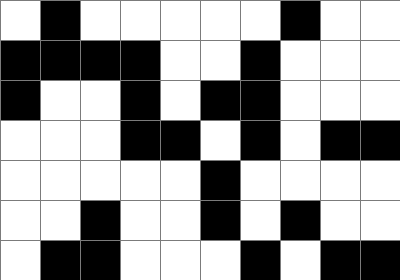[["white", "black", "white", "white", "white", "white", "white", "black", "white", "white"], ["black", "black", "black", "black", "white", "white", "black", "white", "white", "white"], ["black", "white", "white", "black", "white", "black", "black", "white", "white", "white"], ["white", "white", "white", "black", "black", "white", "black", "white", "black", "black"], ["white", "white", "white", "white", "white", "black", "white", "white", "white", "white"], ["white", "white", "black", "white", "white", "black", "white", "black", "white", "white"], ["white", "black", "black", "white", "white", "white", "black", "white", "black", "black"]]